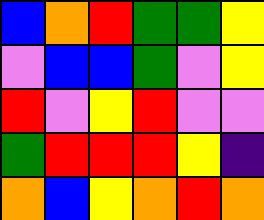[["blue", "orange", "red", "green", "green", "yellow"], ["violet", "blue", "blue", "green", "violet", "yellow"], ["red", "violet", "yellow", "red", "violet", "violet"], ["green", "red", "red", "red", "yellow", "indigo"], ["orange", "blue", "yellow", "orange", "red", "orange"]]